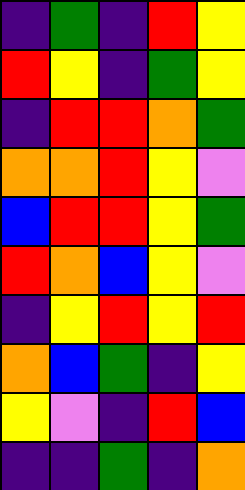[["indigo", "green", "indigo", "red", "yellow"], ["red", "yellow", "indigo", "green", "yellow"], ["indigo", "red", "red", "orange", "green"], ["orange", "orange", "red", "yellow", "violet"], ["blue", "red", "red", "yellow", "green"], ["red", "orange", "blue", "yellow", "violet"], ["indigo", "yellow", "red", "yellow", "red"], ["orange", "blue", "green", "indigo", "yellow"], ["yellow", "violet", "indigo", "red", "blue"], ["indigo", "indigo", "green", "indigo", "orange"]]